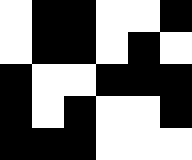[["white", "black", "black", "white", "white", "black"], ["white", "black", "black", "white", "black", "white"], ["black", "white", "white", "black", "black", "black"], ["black", "white", "black", "white", "white", "black"], ["black", "black", "black", "white", "white", "white"]]